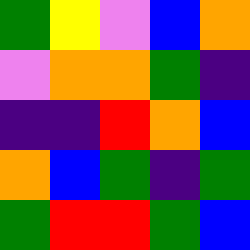[["green", "yellow", "violet", "blue", "orange"], ["violet", "orange", "orange", "green", "indigo"], ["indigo", "indigo", "red", "orange", "blue"], ["orange", "blue", "green", "indigo", "green"], ["green", "red", "red", "green", "blue"]]